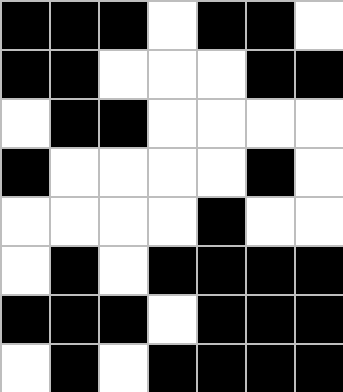[["black", "black", "black", "white", "black", "black", "white"], ["black", "black", "white", "white", "white", "black", "black"], ["white", "black", "black", "white", "white", "white", "white"], ["black", "white", "white", "white", "white", "black", "white"], ["white", "white", "white", "white", "black", "white", "white"], ["white", "black", "white", "black", "black", "black", "black"], ["black", "black", "black", "white", "black", "black", "black"], ["white", "black", "white", "black", "black", "black", "black"]]